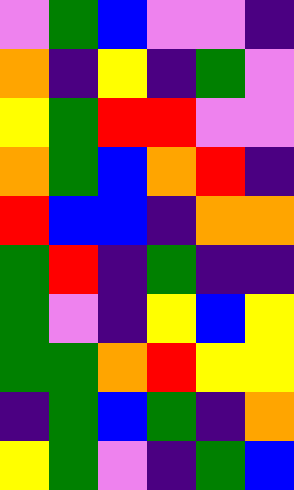[["violet", "green", "blue", "violet", "violet", "indigo"], ["orange", "indigo", "yellow", "indigo", "green", "violet"], ["yellow", "green", "red", "red", "violet", "violet"], ["orange", "green", "blue", "orange", "red", "indigo"], ["red", "blue", "blue", "indigo", "orange", "orange"], ["green", "red", "indigo", "green", "indigo", "indigo"], ["green", "violet", "indigo", "yellow", "blue", "yellow"], ["green", "green", "orange", "red", "yellow", "yellow"], ["indigo", "green", "blue", "green", "indigo", "orange"], ["yellow", "green", "violet", "indigo", "green", "blue"]]